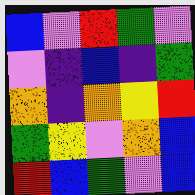[["blue", "violet", "red", "green", "violet"], ["violet", "indigo", "blue", "indigo", "green"], ["orange", "indigo", "orange", "yellow", "red"], ["green", "yellow", "violet", "orange", "blue"], ["red", "blue", "green", "violet", "blue"]]